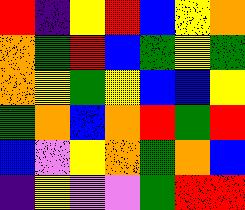[["red", "indigo", "yellow", "red", "blue", "yellow", "orange"], ["orange", "green", "red", "blue", "green", "yellow", "green"], ["orange", "yellow", "green", "yellow", "blue", "blue", "yellow"], ["green", "orange", "blue", "orange", "red", "green", "red"], ["blue", "violet", "yellow", "orange", "green", "orange", "blue"], ["indigo", "yellow", "violet", "violet", "green", "red", "red"]]